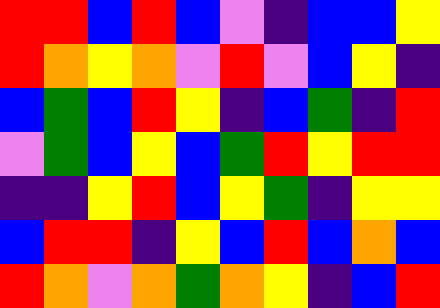[["red", "red", "blue", "red", "blue", "violet", "indigo", "blue", "blue", "yellow"], ["red", "orange", "yellow", "orange", "violet", "red", "violet", "blue", "yellow", "indigo"], ["blue", "green", "blue", "red", "yellow", "indigo", "blue", "green", "indigo", "red"], ["violet", "green", "blue", "yellow", "blue", "green", "red", "yellow", "red", "red"], ["indigo", "indigo", "yellow", "red", "blue", "yellow", "green", "indigo", "yellow", "yellow"], ["blue", "red", "red", "indigo", "yellow", "blue", "red", "blue", "orange", "blue"], ["red", "orange", "violet", "orange", "green", "orange", "yellow", "indigo", "blue", "red"]]